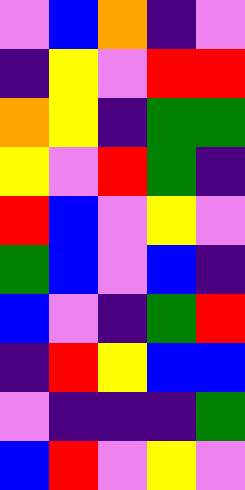[["violet", "blue", "orange", "indigo", "violet"], ["indigo", "yellow", "violet", "red", "red"], ["orange", "yellow", "indigo", "green", "green"], ["yellow", "violet", "red", "green", "indigo"], ["red", "blue", "violet", "yellow", "violet"], ["green", "blue", "violet", "blue", "indigo"], ["blue", "violet", "indigo", "green", "red"], ["indigo", "red", "yellow", "blue", "blue"], ["violet", "indigo", "indigo", "indigo", "green"], ["blue", "red", "violet", "yellow", "violet"]]